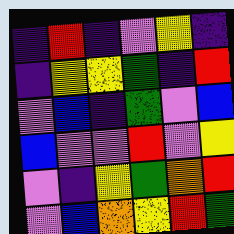[["indigo", "red", "indigo", "violet", "yellow", "indigo"], ["indigo", "yellow", "yellow", "green", "indigo", "red"], ["violet", "blue", "indigo", "green", "violet", "blue"], ["blue", "violet", "violet", "red", "violet", "yellow"], ["violet", "indigo", "yellow", "green", "orange", "red"], ["violet", "blue", "orange", "yellow", "red", "green"]]